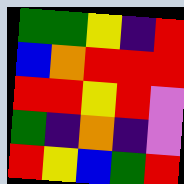[["green", "green", "yellow", "indigo", "red"], ["blue", "orange", "red", "red", "red"], ["red", "red", "yellow", "red", "violet"], ["green", "indigo", "orange", "indigo", "violet"], ["red", "yellow", "blue", "green", "red"]]